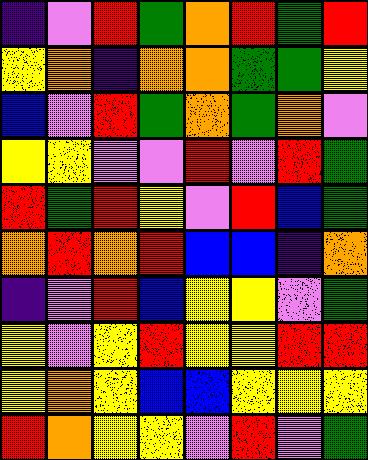[["indigo", "violet", "red", "green", "orange", "red", "green", "red"], ["yellow", "orange", "indigo", "orange", "orange", "green", "green", "yellow"], ["blue", "violet", "red", "green", "orange", "green", "orange", "violet"], ["yellow", "yellow", "violet", "violet", "red", "violet", "red", "green"], ["red", "green", "red", "yellow", "violet", "red", "blue", "green"], ["orange", "red", "orange", "red", "blue", "blue", "indigo", "orange"], ["indigo", "violet", "red", "blue", "yellow", "yellow", "violet", "green"], ["yellow", "violet", "yellow", "red", "yellow", "yellow", "red", "red"], ["yellow", "orange", "yellow", "blue", "blue", "yellow", "yellow", "yellow"], ["red", "orange", "yellow", "yellow", "violet", "red", "violet", "green"]]